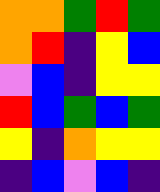[["orange", "orange", "green", "red", "green"], ["orange", "red", "indigo", "yellow", "blue"], ["violet", "blue", "indigo", "yellow", "yellow"], ["red", "blue", "green", "blue", "green"], ["yellow", "indigo", "orange", "yellow", "yellow"], ["indigo", "blue", "violet", "blue", "indigo"]]